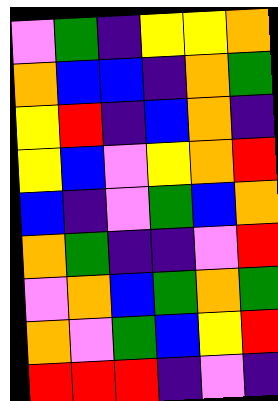[["violet", "green", "indigo", "yellow", "yellow", "orange"], ["orange", "blue", "blue", "indigo", "orange", "green"], ["yellow", "red", "indigo", "blue", "orange", "indigo"], ["yellow", "blue", "violet", "yellow", "orange", "red"], ["blue", "indigo", "violet", "green", "blue", "orange"], ["orange", "green", "indigo", "indigo", "violet", "red"], ["violet", "orange", "blue", "green", "orange", "green"], ["orange", "violet", "green", "blue", "yellow", "red"], ["red", "red", "red", "indigo", "violet", "indigo"]]